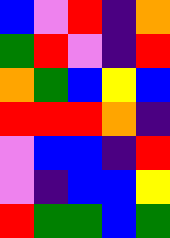[["blue", "violet", "red", "indigo", "orange"], ["green", "red", "violet", "indigo", "red"], ["orange", "green", "blue", "yellow", "blue"], ["red", "red", "red", "orange", "indigo"], ["violet", "blue", "blue", "indigo", "red"], ["violet", "indigo", "blue", "blue", "yellow"], ["red", "green", "green", "blue", "green"]]